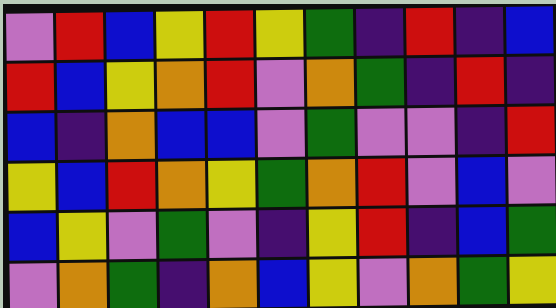[["violet", "red", "blue", "yellow", "red", "yellow", "green", "indigo", "red", "indigo", "blue"], ["red", "blue", "yellow", "orange", "red", "violet", "orange", "green", "indigo", "red", "indigo"], ["blue", "indigo", "orange", "blue", "blue", "violet", "green", "violet", "violet", "indigo", "red"], ["yellow", "blue", "red", "orange", "yellow", "green", "orange", "red", "violet", "blue", "violet"], ["blue", "yellow", "violet", "green", "violet", "indigo", "yellow", "red", "indigo", "blue", "green"], ["violet", "orange", "green", "indigo", "orange", "blue", "yellow", "violet", "orange", "green", "yellow"]]